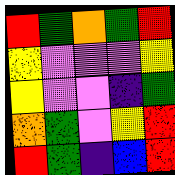[["red", "green", "orange", "green", "red"], ["yellow", "violet", "violet", "violet", "yellow"], ["yellow", "violet", "violet", "indigo", "green"], ["orange", "green", "violet", "yellow", "red"], ["red", "green", "indigo", "blue", "red"]]